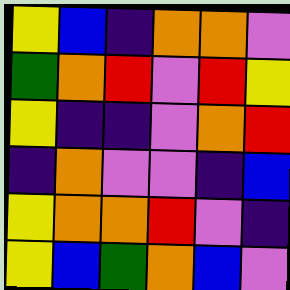[["yellow", "blue", "indigo", "orange", "orange", "violet"], ["green", "orange", "red", "violet", "red", "yellow"], ["yellow", "indigo", "indigo", "violet", "orange", "red"], ["indigo", "orange", "violet", "violet", "indigo", "blue"], ["yellow", "orange", "orange", "red", "violet", "indigo"], ["yellow", "blue", "green", "orange", "blue", "violet"]]